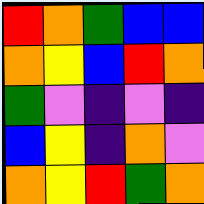[["red", "orange", "green", "blue", "blue"], ["orange", "yellow", "blue", "red", "orange"], ["green", "violet", "indigo", "violet", "indigo"], ["blue", "yellow", "indigo", "orange", "violet"], ["orange", "yellow", "red", "green", "orange"]]